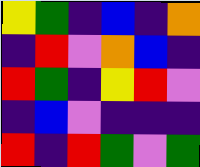[["yellow", "green", "indigo", "blue", "indigo", "orange"], ["indigo", "red", "violet", "orange", "blue", "indigo"], ["red", "green", "indigo", "yellow", "red", "violet"], ["indigo", "blue", "violet", "indigo", "indigo", "indigo"], ["red", "indigo", "red", "green", "violet", "green"]]